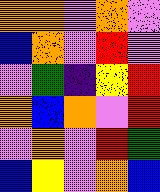[["orange", "orange", "violet", "orange", "violet"], ["blue", "orange", "violet", "red", "violet"], ["violet", "green", "indigo", "yellow", "red"], ["orange", "blue", "orange", "violet", "red"], ["violet", "orange", "violet", "red", "green"], ["blue", "yellow", "violet", "orange", "blue"]]